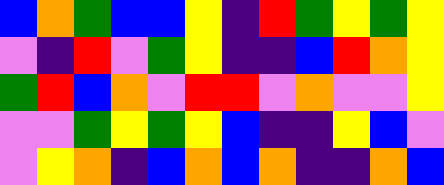[["blue", "orange", "green", "blue", "blue", "yellow", "indigo", "red", "green", "yellow", "green", "yellow"], ["violet", "indigo", "red", "violet", "green", "yellow", "indigo", "indigo", "blue", "red", "orange", "yellow"], ["green", "red", "blue", "orange", "violet", "red", "red", "violet", "orange", "violet", "violet", "yellow"], ["violet", "violet", "green", "yellow", "green", "yellow", "blue", "indigo", "indigo", "yellow", "blue", "violet"], ["violet", "yellow", "orange", "indigo", "blue", "orange", "blue", "orange", "indigo", "indigo", "orange", "blue"]]